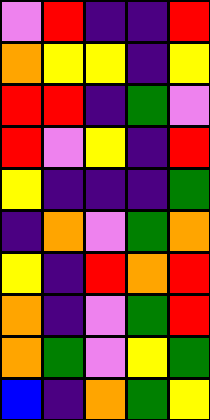[["violet", "red", "indigo", "indigo", "red"], ["orange", "yellow", "yellow", "indigo", "yellow"], ["red", "red", "indigo", "green", "violet"], ["red", "violet", "yellow", "indigo", "red"], ["yellow", "indigo", "indigo", "indigo", "green"], ["indigo", "orange", "violet", "green", "orange"], ["yellow", "indigo", "red", "orange", "red"], ["orange", "indigo", "violet", "green", "red"], ["orange", "green", "violet", "yellow", "green"], ["blue", "indigo", "orange", "green", "yellow"]]